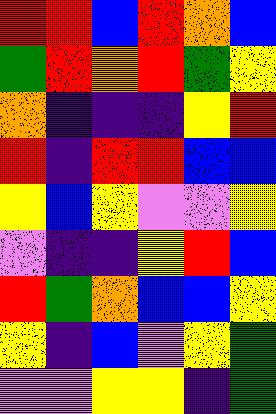[["red", "red", "blue", "red", "orange", "blue"], ["green", "red", "orange", "red", "green", "yellow"], ["orange", "indigo", "indigo", "indigo", "yellow", "red"], ["red", "indigo", "red", "red", "blue", "blue"], ["yellow", "blue", "yellow", "violet", "violet", "yellow"], ["violet", "indigo", "indigo", "yellow", "red", "blue"], ["red", "green", "orange", "blue", "blue", "yellow"], ["yellow", "indigo", "blue", "violet", "yellow", "green"], ["violet", "violet", "yellow", "yellow", "indigo", "green"]]